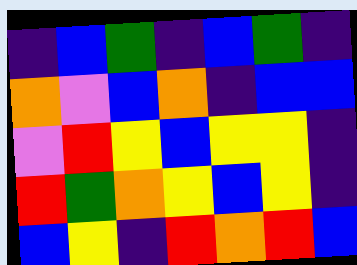[["indigo", "blue", "green", "indigo", "blue", "green", "indigo"], ["orange", "violet", "blue", "orange", "indigo", "blue", "blue"], ["violet", "red", "yellow", "blue", "yellow", "yellow", "indigo"], ["red", "green", "orange", "yellow", "blue", "yellow", "indigo"], ["blue", "yellow", "indigo", "red", "orange", "red", "blue"]]